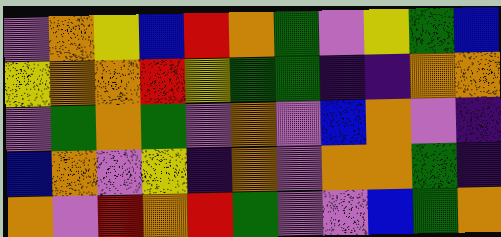[["violet", "orange", "yellow", "blue", "red", "orange", "green", "violet", "yellow", "green", "blue"], ["yellow", "orange", "orange", "red", "yellow", "green", "green", "indigo", "indigo", "orange", "orange"], ["violet", "green", "orange", "green", "violet", "orange", "violet", "blue", "orange", "violet", "indigo"], ["blue", "orange", "violet", "yellow", "indigo", "orange", "violet", "orange", "orange", "green", "indigo"], ["orange", "violet", "red", "orange", "red", "green", "violet", "violet", "blue", "green", "orange"]]